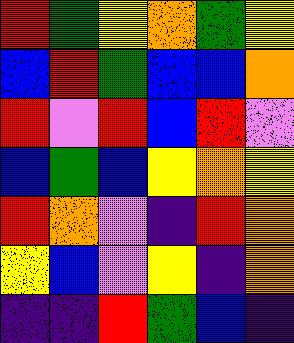[["red", "green", "yellow", "orange", "green", "yellow"], ["blue", "red", "green", "blue", "blue", "orange"], ["red", "violet", "red", "blue", "red", "violet"], ["blue", "green", "blue", "yellow", "orange", "yellow"], ["red", "orange", "violet", "indigo", "red", "orange"], ["yellow", "blue", "violet", "yellow", "indigo", "orange"], ["indigo", "indigo", "red", "green", "blue", "indigo"]]